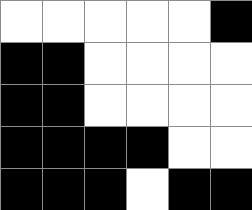[["white", "white", "white", "white", "white", "black"], ["black", "black", "white", "white", "white", "white"], ["black", "black", "white", "white", "white", "white"], ["black", "black", "black", "black", "white", "white"], ["black", "black", "black", "white", "black", "black"]]